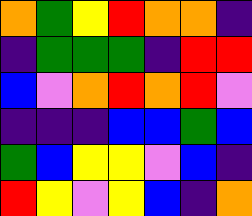[["orange", "green", "yellow", "red", "orange", "orange", "indigo"], ["indigo", "green", "green", "green", "indigo", "red", "red"], ["blue", "violet", "orange", "red", "orange", "red", "violet"], ["indigo", "indigo", "indigo", "blue", "blue", "green", "blue"], ["green", "blue", "yellow", "yellow", "violet", "blue", "indigo"], ["red", "yellow", "violet", "yellow", "blue", "indigo", "orange"]]